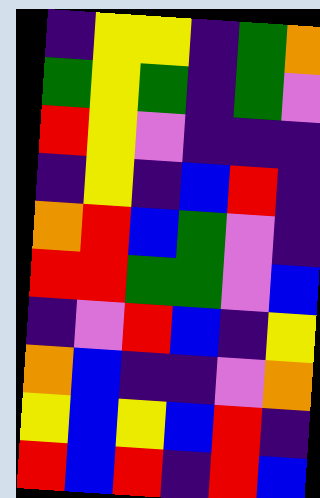[["indigo", "yellow", "yellow", "indigo", "green", "orange"], ["green", "yellow", "green", "indigo", "green", "violet"], ["red", "yellow", "violet", "indigo", "indigo", "indigo"], ["indigo", "yellow", "indigo", "blue", "red", "indigo"], ["orange", "red", "blue", "green", "violet", "indigo"], ["red", "red", "green", "green", "violet", "blue"], ["indigo", "violet", "red", "blue", "indigo", "yellow"], ["orange", "blue", "indigo", "indigo", "violet", "orange"], ["yellow", "blue", "yellow", "blue", "red", "indigo"], ["red", "blue", "red", "indigo", "red", "blue"]]